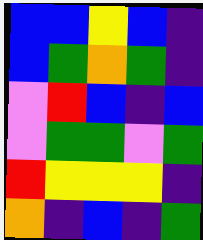[["blue", "blue", "yellow", "blue", "indigo"], ["blue", "green", "orange", "green", "indigo"], ["violet", "red", "blue", "indigo", "blue"], ["violet", "green", "green", "violet", "green"], ["red", "yellow", "yellow", "yellow", "indigo"], ["orange", "indigo", "blue", "indigo", "green"]]